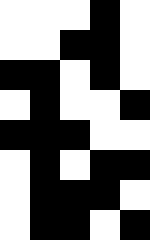[["white", "white", "white", "black", "white"], ["white", "white", "black", "black", "white"], ["black", "black", "white", "black", "white"], ["white", "black", "white", "white", "black"], ["black", "black", "black", "white", "white"], ["white", "black", "white", "black", "black"], ["white", "black", "black", "black", "white"], ["white", "black", "black", "white", "black"]]